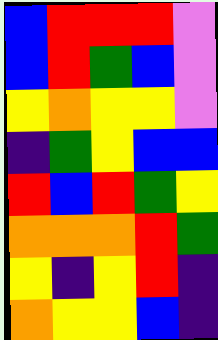[["blue", "red", "red", "red", "violet"], ["blue", "red", "green", "blue", "violet"], ["yellow", "orange", "yellow", "yellow", "violet"], ["indigo", "green", "yellow", "blue", "blue"], ["red", "blue", "red", "green", "yellow"], ["orange", "orange", "orange", "red", "green"], ["yellow", "indigo", "yellow", "red", "indigo"], ["orange", "yellow", "yellow", "blue", "indigo"]]